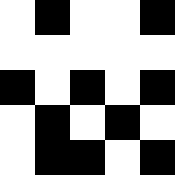[["white", "black", "white", "white", "black"], ["white", "white", "white", "white", "white"], ["black", "white", "black", "white", "black"], ["white", "black", "white", "black", "white"], ["white", "black", "black", "white", "black"]]